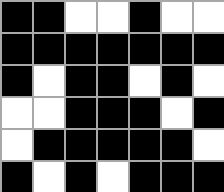[["black", "black", "white", "white", "black", "white", "white"], ["black", "black", "black", "black", "black", "black", "black"], ["black", "white", "black", "black", "white", "black", "white"], ["white", "white", "black", "black", "black", "white", "black"], ["white", "black", "black", "black", "black", "black", "white"], ["black", "white", "black", "white", "black", "black", "black"]]